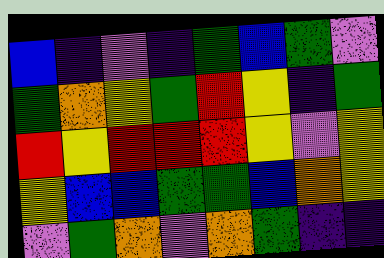[["blue", "indigo", "violet", "indigo", "green", "blue", "green", "violet"], ["green", "orange", "yellow", "green", "red", "yellow", "indigo", "green"], ["red", "yellow", "red", "red", "red", "yellow", "violet", "yellow"], ["yellow", "blue", "blue", "green", "green", "blue", "orange", "yellow"], ["violet", "green", "orange", "violet", "orange", "green", "indigo", "indigo"]]